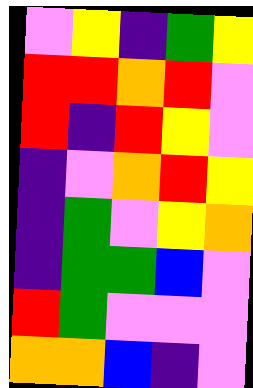[["violet", "yellow", "indigo", "green", "yellow"], ["red", "red", "orange", "red", "violet"], ["red", "indigo", "red", "yellow", "violet"], ["indigo", "violet", "orange", "red", "yellow"], ["indigo", "green", "violet", "yellow", "orange"], ["indigo", "green", "green", "blue", "violet"], ["red", "green", "violet", "violet", "violet"], ["orange", "orange", "blue", "indigo", "violet"]]